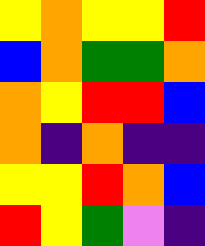[["yellow", "orange", "yellow", "yellow", "red"], ["blue", "orange", "green", "green", "orange"], ["orange", "yellow", "red", "red", "blue"], ["orange", "indigo", "orange", "indigo", "indigo"], ["yellow", "yellow", "red", "orange", "blue"], ["red", "yellow", "green", "violet", "indigo"]]